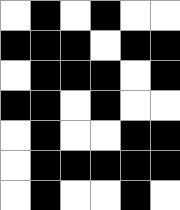[["white", "black", "white", "black", "white", "white"], ["black", "black", "black", "white", "black", "black"], ["white", "black", "black", "black", "white", "black"], ["black", "black", "white", "black", "white", "white"], ["white", "black", "white", "white", "black", "black"], ["white", "black", "black", "black", "black", "black"], ["white", "black", "white", "white", "black", "white"]]